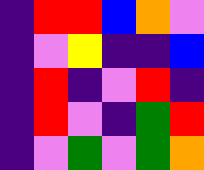[["indigo", "red", "red", "blue", "orange", "violet"], ["indigo", "violet", "yellow", "indigo", "indigo", "blue"], ["indigo", "red", "indigo", "violet", "red", "indigo"], ["indigo", "red", "violet", "indigo", "green", "red"], ["indigo", "violet", "green", "violet", "green", "orange"]]